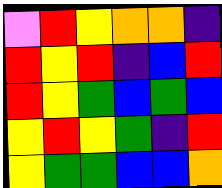[["violet", "red", "yellow", "orange", "orange", "indigo"], ["red", "yellow", "red", "indigo", "blue", "red"], ["red", "yellow", "green", "blue", "green", "blue"], ["yellow", "red", "yellow", "green", "indigo", "red"], ["yellow", "green", "green", "blue", "blue", "orange"]]